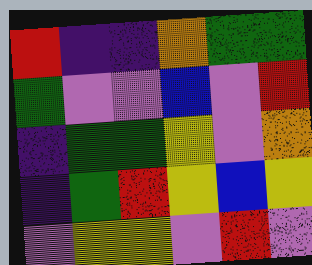[["red", "indigo", "indigo", "orange", "green", "green"], ["green", "violet", "violet", "blue", "violet", "red"], ["indigo", "green", "green", "yellow", "violet", "orange"], ["indigo", "green", "red", "yellow", "blue", "yellow"], ["violet", "yellow", "yellow", "violet", "red", "violet"]]